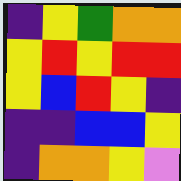[["indigo", "yellow", "green", "orange", "orange"], ["yellow", "red", "yellow", "red", "red"], ["yellow", "blue", "red", "yellow", "indigo"], ["indigo", "indigo", "blue", "blue", "yellow"], ["indigo", "orange", "orange", "yellow", "violet"]]